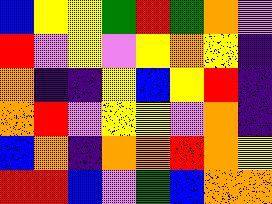[["blue", "yellow", "yellow", "green", "red", "green", "orange", "violet"], ["red", "violet", "yellow", "violet", "yellow", "orange", "yellow", "indigo"], ["orange", "indigo", "indigo", "yellow", "blue", "yellow", "red", "indigo"], ["orange", "red", "violet", "yellow", "yellow", "violet", "orange", "indigo"], ["blue", "orange", "indigo", "orange", "orange", "red", "orange", "yellow"], ["red", "red", "blue", "violet", "green", "blue", "orange", "orange"]]